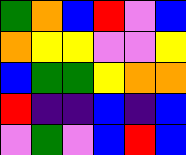[["green", "orange", "blue", "red", "violet", "blue"], ["orange", "yellow", "yellow", "violet", "violet", "yellow"], ["blue", "green", "green", "yellow", "orange", "orange"], ["red", "indigo", "indigo", "blue", "indigo", "blue"], ["violet", "green", "violet", "blue", "red", "blue"]]